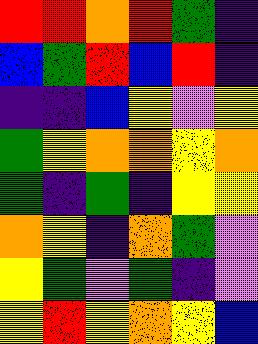[["red", "red", "orange", "red", "green", "indigo"], ["blue", "green", "red", "blue", "red", "indigo"], ["indigo", "indigo", "blue", "yellow", "violet", "yellow"], ["green", "yellow", "orange", "orange", "yellow", "orange"], ["green", "indigo", "green", "indigo", "yellow", "yellow"], ["orange", "yellow", "indigo", "orange", "green", "violet"], ["yellow", "green", "violet", "green", "indigo", "violet"], ["yellow", "red", "yellow", "orange", "yellow", "blue"]]